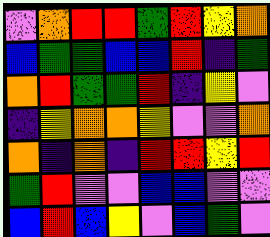[["violet", "orange", "red", "red", "green", "red", "yellow", "orange"], ["blue", "green", "green", "blue", "blue", "red", "indigo", "green"], ["orange", "red", "green", "green", "red", "indigo", "yellow", "violet"], ["indigo", "yellow", "orange", "orange", "yellow", "violet", "violet", "orange"], ["orange", "indigo", "orange", "indigo", "red", "red", "yellow", "red"], ["green", "red", "violet", "violet", "blue", "blue", "violet", "violet"], ["blue", "red", "blue", "yellow", "violet", "blue", "green", "violet"]]